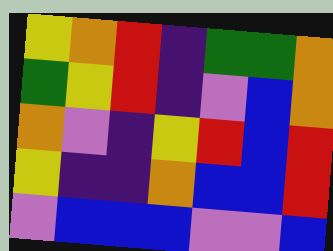[["yellow", "orange", "red", "indigo", "green", "green", "orange"], ["green", "yellow", "red", "indigo", "violet", "blue", "orange"], ["orange", "violet", "indigo", "yellow", "red", "blue", "red"], ["yellow", "indigo", "indigo", "orange", "blue", "blue", "red"], ["violet", "blue", "blue", "blue", "violet", "violet", "blue"]]